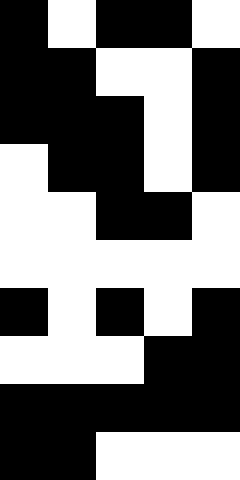[["black", "white", "black", "black", "white"], ["black", "black", "white", "white", "black"], ["black", "black", "black", "white", "black"], ["white", "black", "black", "white", "black"], ["white", "white", "black", "black", "white"], ["white", "white", "white", "white", "white"], ["black", "white", "black", "white", "black"], ["white", "white", "white", "black", "black"], ["black", "black", "black", "black", "black"], ["black", "black", "white", "white", "white"]]